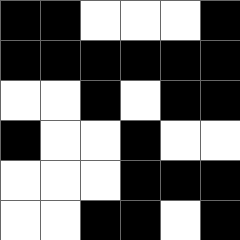[["black", "black", "white", "white", "white", "black"], ["black", "black", "black", "black", "black", "black"], ["white", "white", "black", "white", "black", "black"], ["black", "white", "white", "black", "white", "white"], ["white", "white", "white", "black", "black", "black"], ["white", "white", "black", "black", "white", "black"]]